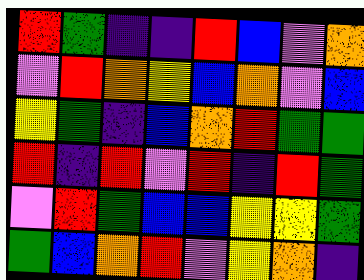[["red", "green", "indigo", "indigo", "red", "blue", "violet", "orange"], ["violet", "red", "orange", "yellow", "blue", "orange", "violet", "blue"], ["yellow", "green", "indigo", "blue", "orange", "red", "green", "green"], ["red", "indigo", "red", "violet", "red", "indigo", "red", "green"], ["violet", "red", "green", "blue", "blue", "yellow", "yellow", "green"], ["green", "blue", "orange", "red", "violet", "yellow", "orange", "indigo"]]